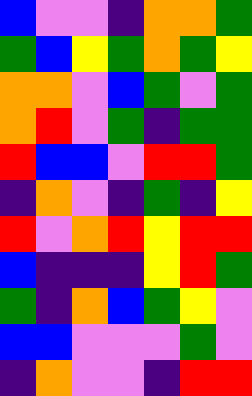[["blue", "violet", "violet", "indigo", "orange", "orange", "green"], ["green", "blue", "yellow", "green", "orange", "green", "yellow"], ["orange", "orange", "violet", "blue", "green", "violet", "green"], ["orange", "red", "violet", "green", "indigo", "green", "green"], ["red", "blue", "blue", "violet", "red", "red", "green"], ["indigo", "orange", "violet", "indigo", "green", "indigo", "yellow"], ["red", "violet", "orange", "red", "yellow", "red", "red"], ["blue", "indigo", "indigo", "indigo", "yellow", "red", "green"], ["green", "indigo", "orange", "blue", "green", "yellow", "violet"], ["blue", "blue", "violet", "violet", "violet", "green", "violet"], ["indigo", "orange", "violet", "violet", "indigo", "red", "red"]]